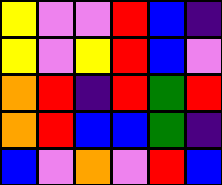[["yellow", "violet", "violet", "red", "blue", "indigo"], ["yellow", "violet", "yellow", "red", "blue", "violet"], ["orange", "red", "indigo", "red", "green", "red"], ["orange", "red", "blue", "blue", "green", "indigo"], ["blue", "violet", "orange", "violet", "red", "blue"]]